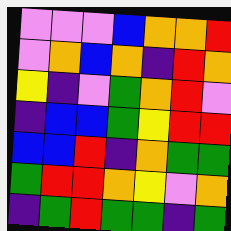[["violet", "violet", "violet", "blue", "orange", "orange", "red"], ["violet", "orange", "blue", "orange", "indigo", "red", "orange"], ["yellow", "indigo", "violet", "green", "orange", "red", "violet"], ["indigo", "blue", "blue", "green", "yellow", "red", "red"], ["blue", "blue", "red", "indigo", "orange", "green", "green"], ["green", "red", "red", "orange", "yellow", "violet", "orange"], ["indigo", "green", "red", "green", "green", "indigo", "green"]]